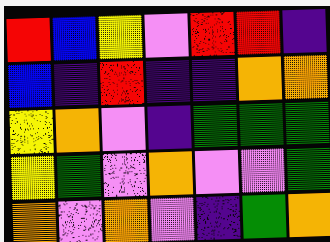[["red", "blue", "yellow", "violet", "red", "red", "indigo"], ["blue", "indigo", "red", "indigo", "indigo", "orange", "orange"], ["yellow", "orange", "violet", "indigo", "green", "green", "green"], ["yellow", "green", "violet", "orange", "violet", "violet", "green"], ["orange", "violet", "orange", "violet", "indigo", "green", "orange"]]